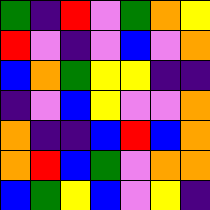[["green", "indigo", "red", "violet", "green", "orange", "yellow"], ["red", "violet", "indigo", "violet", "blue", "violet", "orange"], ["blue", "orange", "green", "yellow", "yellow", "indigo", "indigo"], ["indigo", "violet", "blue", "yellow", "violet", "violet", "orange"], ["orange", "indigo", "indigo", "blue", "red", "blue", "orange"], ["orange", "red", "blue", "green", "violet", "orange", "orange"], ["blue", "green", "yellow", "blue", "violet", "yellow", "indigo"]]